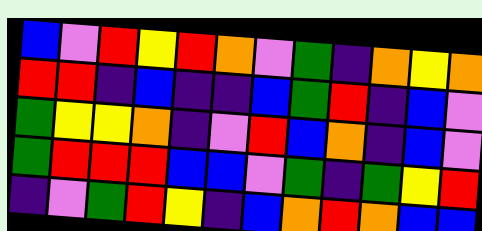[["blue", "violet", "red", "yellow", "red", "orange", "violet", "green", "indigo", "orange", "yellow", "orange"], ["red", "red", "indigo", "blue", "indigo", "indigo", "blue", "green", "red", "indigo", "blue", "violet"], ["green", "yellow", "yellow", "orange", "indigo", "violet", "red", "blue", "orange", "indigo", "blue", "violet"], ["green", "red", "red", "red", "blue", "blue", "violet", "green", "indigo", "green", "yellow", "red"], ["indigo", "violet", "green", "red", "yellow", "indigo", "blue", "orange", "red", "orange", "blue", "blue"]]